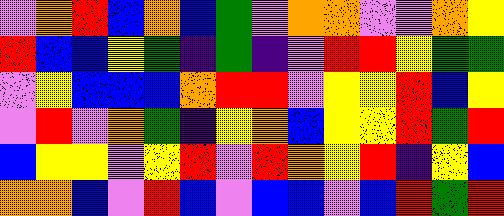[["violet", "orange", "red", "blue", "orange", "blue", "green", "violet", "orange", "orange", "violet", "violet", "orange", "yellow"], ["red", "blue", "blue", "yellow", "green", "indigo", "green", "indigo", "violet", "red", "red", "yellow", "green", "green"], ["violet", "yellow", "blue", "blue", "blue", "orange", "red", "red", "violet", "yellow", "yellow", "red", "blue", "yellow"], ["violet", "red", "violet", "orange", "green", "indigo", "yellow", "orange", "blue", "yellow", "yellow", "red", "green", "red"], ["blue", "yellow", "yellow", "violet", "yellow", "red", "violet", "red", "orange", "yellow", "red", "indigo", "yellow", "blue"], ["orange", "orange", "blue", "violet", "red", "blue", "violet", "blue", "blue", "violet", "blue", "red", "green", "red"]]